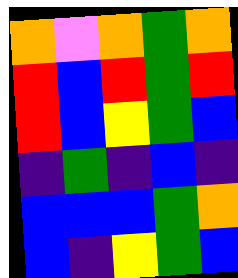[["orange", "violet", "orange", "green", "orange"], ["red", "blue", "red", "green", "red"], ["red", "blue", "yellow", "green", "blue"], ["indigo", "green", "indigo", "blue", "indigo"], ["blue", "blue", "blue", "green", "orange"], ["blue", "indigo", "yellow", "green", "blue"]]